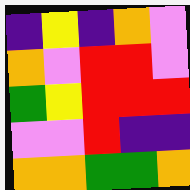[["indigo", "yellow", "indigo", "orange", "violet"], ["orange", "violet", "red", "red", "violet"], ["green", "yellow", "red", "red", "red"], ["violet", "violet", "red", "indigo", "indigo"], ["orange", "orange", "green", "green", "orange"]]